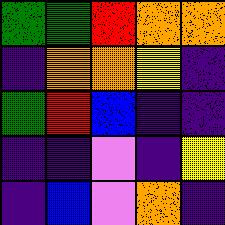[["green", "green", "red", "orange", "orange"], ["indigo", "orange", "orange", "yellow", "indigo"], ["green", "red", "blue", "indigo", "indigo"], ["indigo", "indigo", "violet", "indigo", "yellow"], ["indigo", "blue", "violet", "orange", "indigo"]]